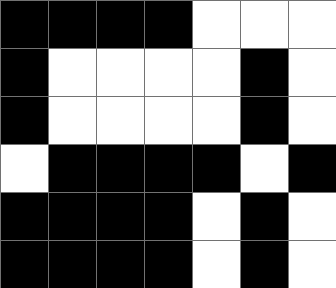[["black", "black", "black", "black", "white", "white", "white"], ["black", "white", "white", "white", "white", "black", "white"], ["black", "white", "white", "white", "white", "black", "white"], ["white", "black", "black", "black", "black", "white", "black"], ["black", "black", "black", "black", "white", "black", "white"], ["black", "black", "black", "black", "white", "black", "white"]]